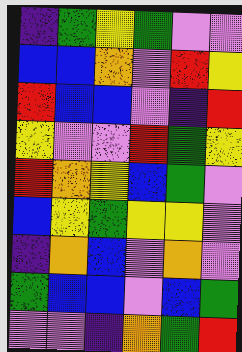[["indigo", "green", "yellow", "green", "violet", "violet"], ["blue", "blue", "orange", "violet", "red", "yellow"], ["red", "blue", "blue", "violet", "indigo", "red"], ["yellow", "violet", "violet", "red", "green", "yellow"], ["red", "orange", "yellow", "blue", "green", "violet"], ["blue", "yellow", "green", "yellow", "yellow", "violet"], ["indigo", "orange", "blue", "violet", "orange", "violet"], ["green", "blue", "blue", "violet", "blue", "green"], ["violet", "violet", "indigo", "orange", "green", "red"]]